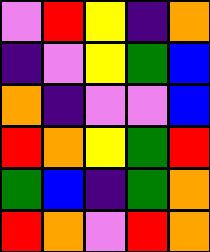[["violet", "red", "yellow", "indigo", "orange"], ["indigo", "violet", "yellow", "green", "blue"], ["orange", "indigo", "violet", "violet", "blue"], ["red", "orange", "yellow", "green", "red"], ["green", "blue", "indigo", "green", "orange"], ["red", "orange", "violet", "red", "orange"]]